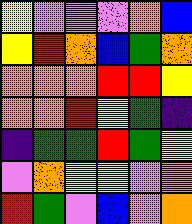[["yellow", "violet", "violet", "violet", "orange", "blue"], ["yellow", "red", "orange", "blue", "green", "orange"], ["orange", "orange", "orange", "red", "red", "yellow"], ["orange", "orange", "red", "yellow", "green", "indigo"], ["indigo", "green", "green", "red", "green", "yellow"], ["violet", "orange", "yellow", "yellow", "violet", "orange"], ["red", "green", "violet", "blue", "violet", "orange"]]